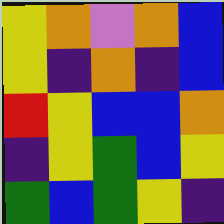[["yellow", "orange", "violet", "orange", "blue"], ["yellow", "indigo", "orange", "indigo", "blue"], ["red", "yellow", "blue", "blue", "orange"], ["indigo", "yellow", "green", "blue", "yellow"], ["green", "blue", "green", "yellow", "indigo"]]